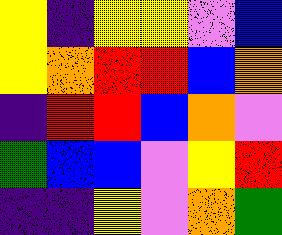[["yellow", "indigo", "yellow", "yellow", "violet", "blue"], ["yellow", "orange", "red", "red", "blue", "orange"], ["indigo", "red", "red", "blue", "orange", "violet"], ["green", "blue", "blue", "violet", "yellow", "red"], ["indigo", "indigo", "yellow", "violet", "orange", "green"]]